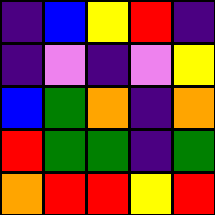[["indigo", "blue", "yellow", "red", "indigo"], ["indigo", "violet", "indigo", "violet", "yellow"], ["blue", "green", "orange", "indigo", "orange"], ["red", "green", "green", "indigo", "green"], ["orange", "red", "red", "yellow", "red"]]